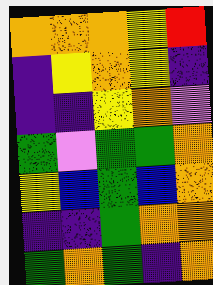[["orange", "orange", "orange", "yellow", "red"], ["indigo", "yellow", "orange", "yellow", "indigo"], ["indigo", "indigo", "yellow", "orange", "violet"], ["green", "violet", "green", "green", "orange"], ["yellow", "blue", "green", "blue", "orange"], ["indigo", "indigo", "green", "orange", "orange"], ["green", "orange", "green", "indigo", "orange"]]